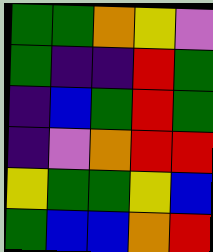[["green", "green", "orange", "yellow", "violet"], ["green", "indigo", "indigo", "red", "green"], ["indigo", "blue", "green", "red", "green"], ["indigo", "violet", "orange", "red", "red"], ["yellow", "green", "green", "yellow", "blue"], ["green", "blue", "blue", "orange", "red"]]